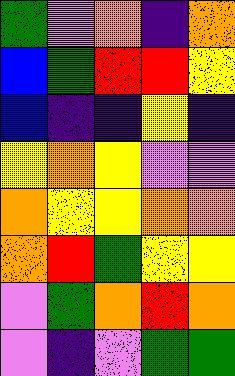[["green", "violet", "orange", "indigo", "orange"], ["blue", "green", "red", "red", "yellow"], ["blue", "indigo", "indigo", "yellow", "indigo"], ["yellow", "orange", "yellow", "violet", "violet"], ["orange", "yellow", "yellow", "orange", "orange"], ["orange", "red", "green", "yellow", "yellow"], ["violet", "green", "orange", "red", "orange"], ["violet", "indigo", "violet", "green", "green"]]